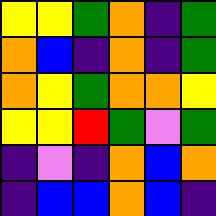[["yellow", "yellow", "green", "orange", "indigo", "green"], ["orange", "blue", "indigo", "orange", "indigo", "green"], ["orange", "yellow", "green", "orange", "orange", "yellow"], ["yellow", "yellow", "red", "green", "violet", "green"], ["indigo", "violet", "indigo", "orange", "blue", "orange"], ["indigo", "blue", "blue", "orange", "blue", "indigo"]]